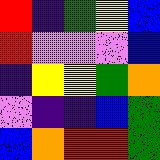[["red", "indigo", "green", "yellow", "blue"], ["red", "violet", "violet", "violet", "blue"], ["indigo", "yellow", "yellow", "green", "orange"], ["violet", "indigo", "indigo", "blue", "green"], ["blue", "orange", "red", "red", "green"]]